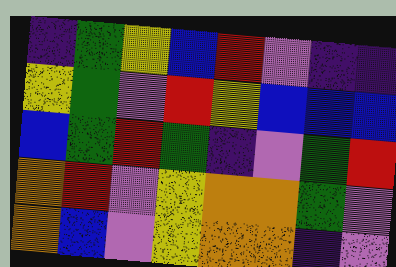[["indigo", "green", "yellow", "blue", "red", "violet", "indigo", "indigo"], ["yellow", "green", "violet", "red", "yellow", "blue", "blue", "blue"], ["blue", "green", "red", "green", "indigo", "violet", "green", "red"], ["orange", "red", "violet", "yellow", "orange", "orange", "green", "violet"], ["orange", "blue", "violet", "yellow", "orange", "orange", "indigo", "violet"]]